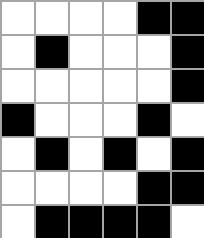[["white", "white", "white", "white", "black", "black"], ["white", "black", "white", "white", "white", "black"], ["white", "white", "white", "white", "white", "black"], ["black", "white", "white", "white", "black", "white"], ["white", "black", "white", "black", "white", "black"], ["white", "white", "white", "white", "black", "black"], ["white", "black", "black", "black", "black", "white"]]